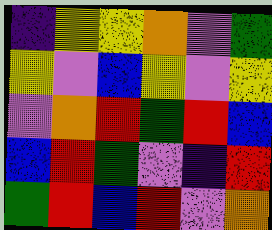[["indigo", "yellow", "yellow", "orange", "violet", "green"], ["yellow", "violet", "blue", "yellow", "violet", "yellow"], ["violet", "orange", "red", "green", "red", "blue"], ["blue", "red", "green", "violet", "indigo", "red"], ["green", "red", "blue", "red", "violet", "orange"]]